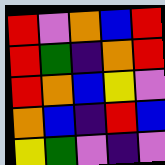[["red", "violet", "orange", "blue", "red"], ["red", "green", "indigo", "orange", "red"], ["red", "orange", "blue", "yellow", "violet"], ["orange", "blue", "indigo", "red", "blue"], ["yellow", "green", "violet", "indigo", "violet"]]